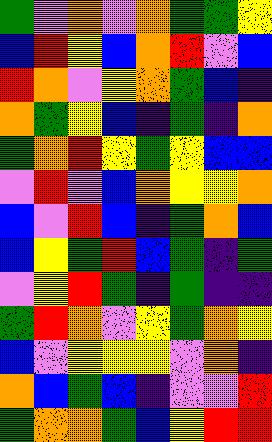[["green", "violet", "orange", "violet", "orange", "green", "green", "yellow"], ["blue", "red", "yellow", "blue", "orange", "red", "violet", "blue"], ["red", "orange", "violet", "yellow", "orange", "green", "blue", "indigo"], ["orange", "green", "yellow", "blue", "indigo", "green", "indigo", "orange"], ["green", "orange", "red", "yellow", "green", "yellow", "blue", "blue"], ["violet", "red", "violet", "blue", "orange", "yellow", "yellow", "orange"], ["blue", "violet", "red", "blue", "indigo", "green", "orange", "blue"], ["blue", "yellow", "green", "red", "blue", "green", "indigo", "green"], ["violet", "yellow", "red", "green", "indigo", "green", "indigo", "indigo"], ["green", "red", "orange", "violet", "yellow", "green", "orange", "yellow"], ["blue", "violet", "yellow", "yellow", "yellow", "violet", "orange", "indigo"], ["orange", "blue", "green", "blue", "indigo", "violet", "violet", "red"], ["green", "orange", "orange", "green", "blue", "yellow", "red", "red"]]